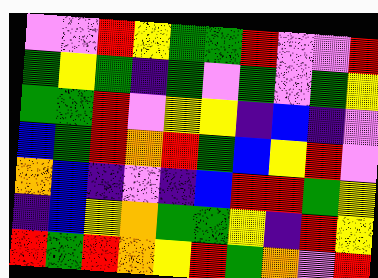[["violet", "violet", "red", "yellow", "green", "green", "red", "violet", "violet", "red"], ["green", "yellow", "green", "indigo", "green", "violet", "green", "violet", "green", "yellow"], ["green", "green", "red", "violet", "yellow", "yellow", "indigo", "blue", "indigo", "violet"], ["blue", "green", "red", "orange", "red", "green", "blue", "yellow", "red", "violet"], ["orange", "blue", "indigo", "violet", "indigo", "blue", "red", "red", "green", "yellow"], ["indigo", "blue", "yellow", "orange", "green", "green", "yellow", "indigo", "red", "yellow"], ["red", "green", "red", "orange", "yellow", "red", "green", "orange", "violet", "red"]]